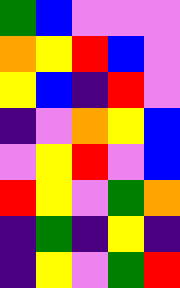[["green", "blue", "violet", "violet", "violet"], ["orange", "yellow", "red", "blue", "violet"], ["yellow", "blue", "indigo", "red", "violet"], ["indigo", "violet", "orange", "yellow", "blue"], ["violet", "yellow", "red", "violet", "blue"], ["red", "yellow", "violet", "green", "orange"], ["indigo", "green", "indigo", "yellow", "indigo"], ["indigo", "yellow", "violet", "green", "red"]]